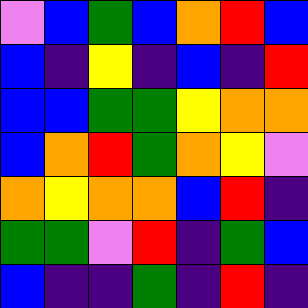[["violet", "blue", "green", "blue", "orange", "red", "blue"], ["blue", "indigo", "yellow", "indigo", "blue", "indigo", "red"], ["blue", "blue", "green", "green", "yellow", "orange", "orange"], ["blue", "orange", "red", "green", "orange", "yellow", "violet"], ["orange", "yellow", "orange", "orange", "blue", "red", "indigo"], ["green", "green", "violet", "red", "indigo", "green", "blue"], ["blue", "indigo", "indigo", "green", "indigo", "red", "indigo"]]